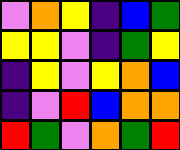[["violet", "orange", "yellow", "indigo", "blue", "green"], ["yellow", "yellow", "violet", "indigo", "green", "yellow"], ["indigo", "yellow", "violet", "yellow", "orange", "blue"], ["indigo", "violet", "red", "blue", "orange", "orange"], ["red", "green", "violet", "orange", "green", "red"]]